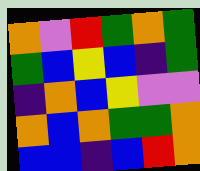[["orange", "violet", "red", "green", "orange", "green"], ["green", "blue", "yellow", "blue", "indigo", "green"], ["indigo", "orange", "blue", "yellow", "violet", "violet"], ["orange", "blue", "orange", "green", "green", "orange"], ["blue", "blue", "indigo", "blue", "red", "orange"]]